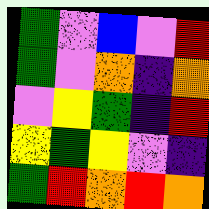[["green", "violet", "blue", "violet", "red"], ["green", "violet", "orange", "indigo", "orange"], ["violet", "yellow", "green", "indigo", "red"], ["yellow", "green", "yellow", "violet", "indigo"], ["green", "red", "orange", "red", "orange"]]